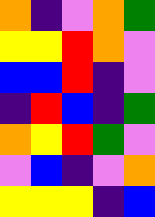[["orange", "indigo", "violet", "orange", "green"], ["yellow", "yellow", "red", "orange", "violet"], ["blue", "blue", "red", "indigo", "violet"], ["indigo", "red", "blue", "indigo", "green"], ["orange", "yellow", "red", "green", "violet"], ["violet", "blue", "indigo", "violet", "orange"], ["yellow", "yellow", "yellow", "indigo", "blue"]]